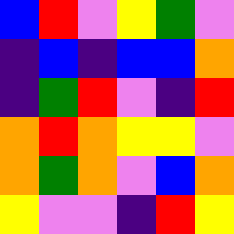[["blue", "red", "violet", "yellow", "green", "violet"], ["indigo", "blue", "indigo", "blue", "blue", "orange"], ["indigo", "green", "red", "violet", "indigo", "red"], ["orange", "red", "orange", "yellow", "yellow", "violet"], ["orange", "green", "orange", "violet", "blue", "orange"], ["yellow", "violet", "violet", "indigo", "red", "yellow"]]